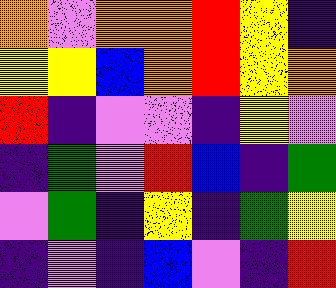[["orange", "violet", "orange", "orange", "red", "yellow", "indigo"], ["yellow", "yellow", "blue", "orange", "red", "yellow", "orange"], ["red", "indigo", "violet", "violet", "indigo", "yellow", "violet"], ["indigo", "green", "violet", "red", "blue", "indigo", "green"], ["violet", "green", "indigo", "yellow", "indigo", "green", "yellow"], ["indigo", "violet", "indigo", "blue", "violet", "indigo", "red"]]